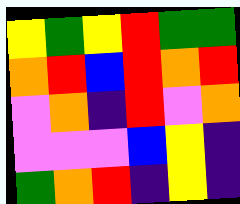[["yellow", "green", "yellow", "red", "green", "green"], ["orange", "red", "blue", "red", "orange", "red"], ["violet", "orange", "indigo", "red", "violet", "orange"], ["violet", "violet", "violet", "blue", "yellow", "indigo"], ["green", "orange", "red", "indigo", "yellow", "indigo"]]